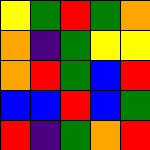[["yellow", "green", "red", "green", "orange"], ["orange", "indigo", "green", "yellow", "yellow"], ["orange", "red", "green", "blue", "red"], ["blue", "blue", "red", "blue", "green"], ["red", "indigo", "green", "orange", "red"]]